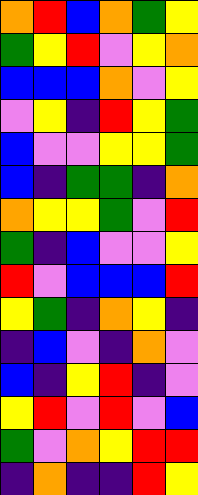[["orange", "red", "blue", "orange", "green", "yellow"], ["green", "yellow", "red", "violet", "yellow", "orange"], ["blue", "blue", "blue", "orange", "violet", "yellow"], ["violet", "yellow", "indigo", "red", "yellow", "green"], ["blue", "violet", "violet", "yellow", "yellow", "green"], ["blue", "indigo", "green", "green", "indigo", "orange"], ["orange", "yellow", "yellow", "green", "violet", "red"], ["green", "indigo", "blue", "violet", "violet", "yellow"], ["red", "violet", "blue", "blue", "blue", "red"], ["yellow", "green", "indigo", "orange", "yellow", "indigo"], ["indigo", "blue", "violet", "indigo", "orange", "violet"], ["blue", "indigo", "yellow", "red", "indigo", "violet"], ["yellow", "red", "violet", "red", "violet", "blue"], ["green", "violet", "orange", "yellow", "red", "red"], ["indigo", "orange", "indigo", "indigo", "red", "yellow"]]